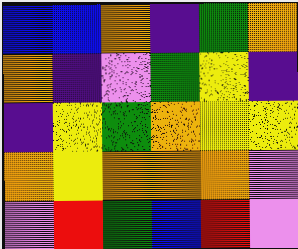[["blue", "blue", "orange", "indigo", "green", "orange"], ["orange", "indigo", "violet", "green", "yellow", "indigo"], ["indigo", "yellow", "green", "orange", "yellow", "yellow"], ["orange", "yellow", "orange", "orange", "orange", "violet"], ["violet", "red", "green", "blue", "red", "violet"]]